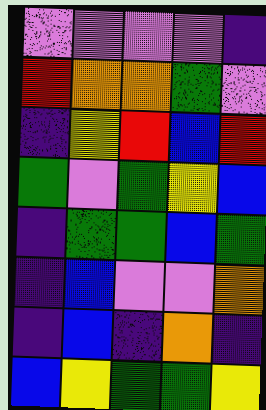[["violet", "violet", "violet", "violet", "indigo"], ["red", "orange", "orange", "green", "violet"], ["indigo", "yellow", "red", "blue", "red"], ["green", "violet", "green", "yellow", "blue"], ["indigo", "green", "green", "blue", "green"], ["indigo", "blue", "violet", "violet", "orange"], ["indigo", "blue", "indigo", "orange", "indigo"], ["blue", "yellow", "green", "green", "yellow"]]